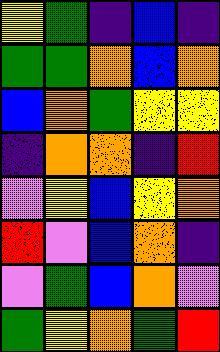[["yellow", "green", "indigo", "blue", "indigo"], ["green", "green", "orange", "blue", "orange"], ["blue", "orange", "green", "yellow", "yellow"], ["indigo", "orange", "orange", "indigo", "red"], ["violet", "yellow", "blue", "yellow", "orange"], ["red", "violet", "blue", "orange", "indigo"], ["violet", "green", "blue", "orange", "violet"], ["green", "yellow", "orange", "green", "red"]]